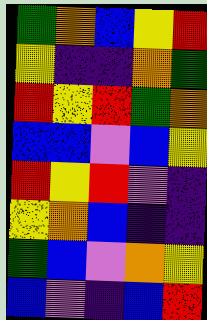[["green", "orange", "blue", "yellow", "red"], ["yellow", "indigo", "indigo", "orange", "green"], ["red", "yellow", "red", "green", "orange"], ["blue", "blue", "violet", "blue", "yellow"], ["red", "yellow", "red", "violet", "indigo"], ["yellow", "orange", "blue", "indigo", "indigo"], ["green", "blue", "violet", "orange", "yellow"], ["blue", "violet", "indigo", "blue", "red"]]